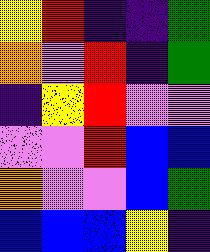[["yellow", "red", "indigo", "indigo", "green"], ["orange", "violet", "red", "indigo", "green"], ["indigo", "yellow", "red", "violet", "violet"], ["violet", "violet", "red", "blue", "blue"], ["orange", "violet", "violet", "blue", "green"], ["blue", "blue", "blue", "yellow", "indigo"]]